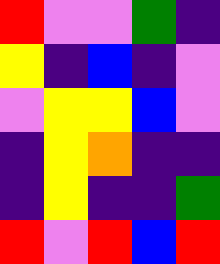[["red", "violet", "violet", "green", "indigo"], ["yellow", "indigo", "blue", "indigo", "violet"], ["violet", "yellow", "yellow", "blue", "violet"], ["indigo", "yellow", "orange", "indigo", "indigo"], ["indigo", "yellow", "indigo", "indigo", "green"], ["red", "violet", "red", "blue", "red"]]